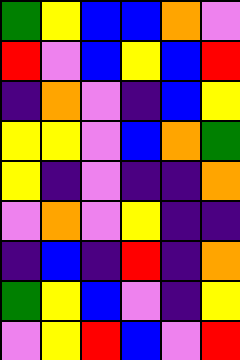[["green", "yellow", "blue", "blue", "orange", "violet"], ["red", "violet", "blue", "yellow", "blue", "red"], ["indigo", "orange", "violet", "indigo", "blue", "yellow"], ["yellow", "yellow", "violet", "blue", "orange", "green"], ["yellow", "indigo", "violet", "indigo", "indigo", "orange"], ["violet", "orange", "violet", "yellow", "indigo", "indigo"], ["indigo", "blue", "indigo", "red", "indigo", "orange"], ["green", "yellow", "blue", "violet", "indigo", "yellow"], ["violet", "yellow", "red", "blue", "violet", "red"]]